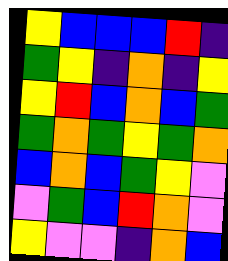[["yellow", "blue", "blue", "blue", "red", "indigo"], ["green", "yellow", "indigo", "orange", "indigo", "yellow"], ["yellow", "red", "blue", "orange", "blue", "green"], ["green", "orange", "green", "yellow", "green", "orange"], ["blue", "orange", "blue", "green", "yellow", "violet"], ["violet", "green", "blue", "red", "orange", "violet"], ["yellow", "violet", "violet", "indigo", "orange", "blue"]]